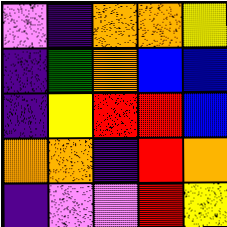[["violet", "indigo", "orange", "orange", "yellow"], ["indigo", "green", "orange", "blue", "blue"], ["indigo", "yellow", "red", "red", "blue"], ["orange", "orange", "indigo", "red", "orange"], ["indigo", "violet", "violet", "red", "yellow"]]